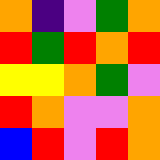[["orange", "indigo", "violet", "green", "orange"], ["red", "green", "red", "orange", "red"], ["yellow", "yellow", "orange", "green", "violet"], ["red", "orange", "violet", "violet", "orange"], ["blue", "red", "violet", "red", "orange"]]